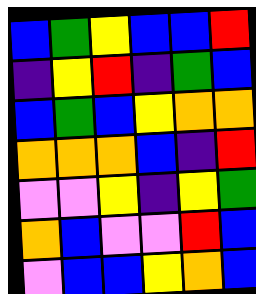[["blue", "green", "yellow", "blue", "blue", "red"], ["indigo", "yellow", "red", "indigo", "green", "blue"], ["blue", "green", "blue", "yellow", "orange", "orange"], ["orange", "orange", "orange", "blue", "indigo", "red"], ["violet", "violet", "yellow", "indigo", "yellow", "green"], ["orange", "blue", "violet", "violet", "red", "blue"], ["violet", "blue", "blue", "yellow", "orange", "blue"]]